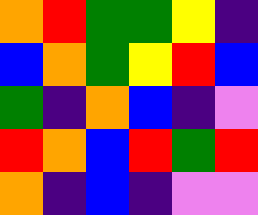[["orange", "red", "green", "green", "yellow", "indigo"], ["blue", "orange", "green", "yellow", "red", "blue"], ["green", "indigo", "orange", "blue", "indigo", "violet"], ["red", "orange", "blue", "red", "green", "red"], ["orange", "indigo", "blue", "indigo", "violet", "violet"]]